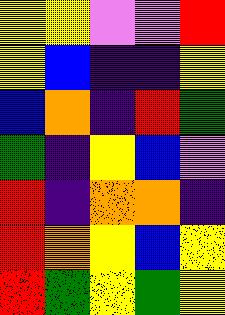[["yellow", "yellow", "violet", "violet", "red"], ["yellow", "blue", "indigo", "indigo", "yellow"], ["blue", "orange", "indigo", "red", "green"], ["green", "indigo", "yellow", "blue", "violet"], ["red", "indigo", "orange", "orange", "indigo"], ["red", "orange", "yellow", "blue", "yellow"], ["red", "green", "yellow", "green", "yellow"]]